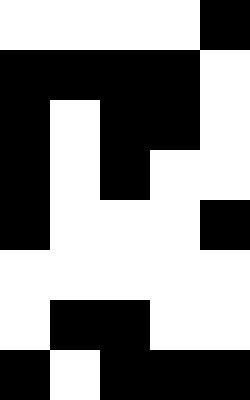[["white", "white", "white", "white", "black"], ["black", "black", "black", "black", "white"], ["black", "white", "black", "black", "white"], ["black", "white", "black", "white", "white"], ["black", "white", "white", "white", "black"], ["white", "white", "white", "white", "white"], ["white", "black", "black", "white", "white"], ["black", "white", "black", "black", "black"]]